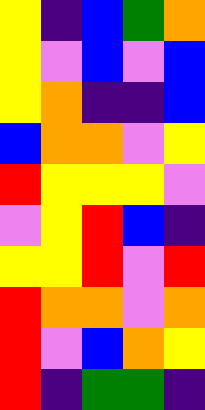[["yellow", "indigo", "blue", "green", "orange"], ["yellow", "violet", "blue", "violet", "blue"], ["yellow", "orange", "indigo", "indigo", "blue"], ["blue", "orange", "orange", "violet", "yellow"], ["red", "yellow", "yellow", "yellow", "violet"], ["violet", "yellow", "red", "blue", "indigo"], ["yellow", "yellow", "red", "violet", "red"], ["red", "orange", "orange", "violet", "orange"], ["red", "violet", "blue", "orange", "yellow"], ["red", "indigo", "green", "green", "indigo"]]